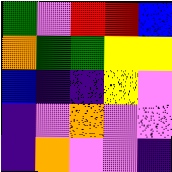[["green", "violet", "red", "red", "blue"], ["orange", "green", "green", "yellow", "yellow"], ["blue", "indigo", "indigo", "yellow", "violet"], ["indigo", "violet", "orange", "violet", "violet"], ["indigo", "orange", "violet", "violet", "indigo"]]